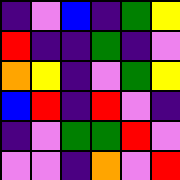[["indigo", "violet", "blue", "indigo", "green", "yellow"], ["red", "indigo", "indigo", "green", "indigo", "violet"], ["orange", "yellow", "indigo", "violet", "green", "yellow"], ["blue", "red", "indigo", "red", "violet", "indigo"], ["indigo", "violet", "green", "green", "red", "violet"], ["violet", "violet", "indigo", "orange", "violet", "red"]]